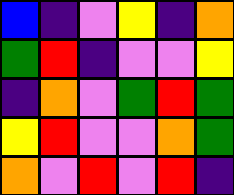[["blue", "indigo", "violet", "yellow", "indigo", "orange"], ["green", "red", "indigo", "violet", "violet", "yellow"], ["indigo", "orange", "violet", "green", "red", "green"], ["yellow", "red", "violet", "violet", "orange", "green"], ["orange", "violet", "red", "violet", "red", "indigo"]]